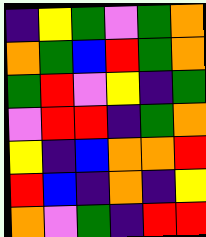[["indigo", "yellow", "green", "violet", "green", "orange"], ["orange", "green", "blue", "red", "green", "orange"], ["green", "red", "violet", "yellow", "indigo", "green"], ["violet", "red", "red", "indigo", "green", "orange"], ["yellow", "indigo", "blue", "orange", "orange", "red"], ["red", "blue", "indigo", "orange", "indigo", "yellow"], ["orange", "violet", "green", "indigo", "red", "red"]]